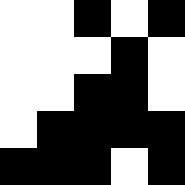[["white", "white", "black", "white", "black"], ["white", "white", "white", "black", "white"], ["white", "white", "black", "black", "white"], ["white", "black", "black", "black", "black"], ["black", "black", "black", "white", "black"]]